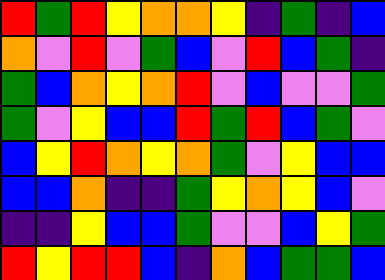[["red", "green", "red", "yellow", "orange", "orange", "yellow", "indigo", "green", "indigo", "blue"], ["orange", "violet", "red", "violet", "green", "blue", "violet", "red", "blue", "green", "indigo"], ["green", "blue", "orange", "yellow", "orange", "red", "violet", "blue", "violet", "violet", "green"], ["green", "violet", "yellow", "blue", "blue", "red", "green", "red", "blue", "green", "violet"], ["blue", "yellow", "red", "orange", "yellow", "orange", "green", "violet", "yellow", "blue", "blue"], ["blue", "blue", "orange", "indigo", "indigo", "green", "yellow", "orange", "yellow", "blue", "violet"], ["indigo", "indigo", "yellow", "blue", "blue", "green", "violet", "violet", "blue", "yellow", "green"], ["red", "yellow", "red", "red", "blue", "indigo", "orange", "blue", "green", "green", "blue"]]